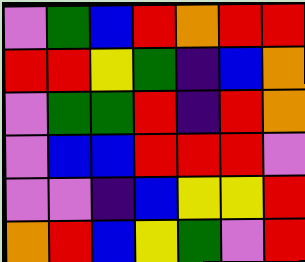[["violet", "green", "blue", "red", "orange", "red", "red"], ["red", "red", "yellow", "green", "indigo", "blue", "orange"], ["violet", "green", "green", "red", "indigo", "red", "orange"], ["violet", "blue", "blue", "red", "red", "red", "violet"], ["violet", "violet", "indigo", "blue", "yellow", "yellow", "red"], ["orange", "red", "blue", "yellow", "green", "violet", "red"]]